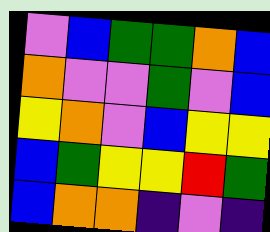[["violet", "blue", "green", "green", "orange", "blue"], ["orange", "violet", "violet", "green", "violet", "blue"], ["yellow", "orange", "violet", "blue", "yellow", "yellow"], ["blue", "green", "yellow", "yellow", "red", "green"], ["blue", "orange", "orange", "indigo", "violet", "indigo"]]